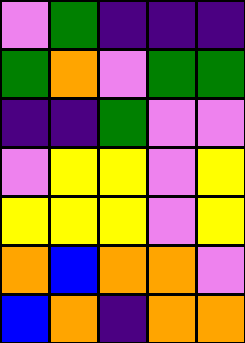[["violet", "green", "indigo", "indigo", "indigo"], ["green", "orange", "violet", "green", "green"], ["indigo", "indigo", "green", "violet", "violet"], ["violet", "yellow", "yellow", "violet", "yellow"], ["yellow", "yellow", "yellow", "violet", "yellow"], ["orange", "blue", "orange", "orange", "violet"], ["blue", "orange", "indigo", "orange", "orange"]]